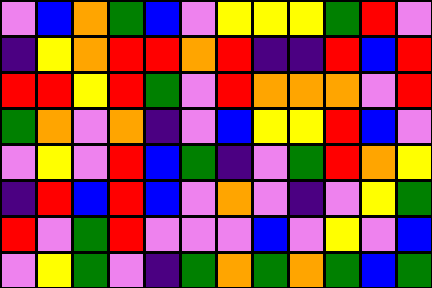[["violet", "blue", "orange", "green", "blue", "violet", "yellow", "yellow", "yellow", "green", "red", "violet"], ["indigo", "yellow", "orange", "red", "red", "orange", "red", "indigo", "indigo", "red", "blue", "red"], ["red", "red", "yellow", "red", "green", "violet", "red", "orange", "orange", "orange", "violet", "red"], ["green", "orange", "violet", "orange", "indigo", "violet", "blue", "yellow", "yellow", "red", "blue", "violet"], ["violet", "yellow", "violet", "red", "blue", "green", "indigo", "violet", "green", "red", "orange", "yellow"], ["indigo", "red", "blue", "red", "blue", "violet", "orange", "violet", "indigo", "violet", "yellow", "green"], ["red", "violet", "green", "red", "violet", "violet", "violet", "blue", "violet", "yellow", "violet", "blue"], ["violet", "yellow", "green", "violet", "indigo", "green", "orange", "green", "orange", "green", "blue", "green"]]